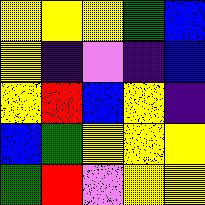[["yellow", "yellow", "yellow", "green", "blue"], ["yellow", "indigo", "violet", "indigo", "blue"], ["yellow", "red", "blue", "yellow", "indigo"], ["blue", "green", "yellow", "yellow", "yellow"], ["green", "red", "violet", "yellow", "yellow"]]